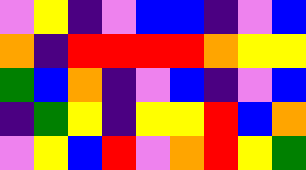[["violet", "yellow", "indigo", "violet", "blue", "blue", "indigo", "violet", "blue"], ["orange", "indigo", "red", "red", "red", "red", "orange", "yellow", "yellow"], ["green", "blue", "orange", "indigo", "violet", "blue", "indigo", "violet", "blue"], ["indigo", "green", "yellow", "indigo", "yellow", "yellow", "red", "blue", "orange"], ["violet", "yellow", "blue", "red", "violet", "orange", "red", "yellow", "green"]]